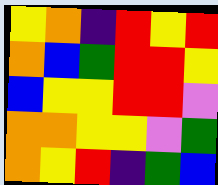[["yellow", "orange", "indigo", "red", "yellow", "red"], ["orange", "blue", "green", "red", "red", "yellow"], ["blue", "yellow", "yellow", "red", "red", "violet"], ["orange", "orange", "yellow", "yellow", "violet", "green"], ["orange", "yellow", "red", "indigo", "green", "blue"]]